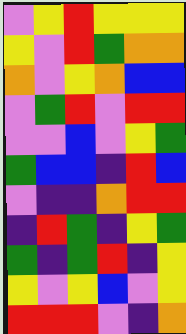[["violet", "yellow", "red", "yellow", "yellow", "yellow"], ["yellow", "violet", "red", "green", "orange", "orange"], ["orange", "violet", "yellow", "orange", "blue", "blue"], ["violet", "green", "red", "violet", "red", "red"], ["violet", "violet", "blue", "violet", "yellow", "green"], ["green", "blue", "blue", "indigo", "red", "blue"], ["violet", "indigo", "indigo", "orange", "red", "red"], ["indigo", "red", "green", "indigo", "yellow", "green"], ["green", "indigo", "green", "red", "indigo", "yellow"], ["yellow", "violet", "yellow", "blue", "violet", "yellow"], ["red", "red", "red", "violet", "indigo", "orange"]]